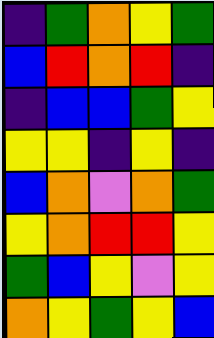[["indigo", "green", "orange", "yellow", "green"], ["blue", "red", "orange", "red", "indigo"], ["indigo", "blue", "blue", "green", "yellow"], ["yellow", "yellow", "indigo", "yellow", "indigo"], ["blue", "orange", "violet", "orange", "green"], ["yellow", "orange", "red", "red", "yellow"], ["green", "blue", "yellow", "violet", "yellow"], ["orange", "yellow", "green", "yellow", "blue"]]